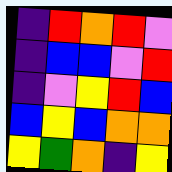[["indigo", "red", "orange", "red", "violet"], ["indigo", "blue", "blue", "violet", "red"], ["indigo", "violet", "yellow", "red", "blue"], ["blue", "yellow", "blue", "orange", "orange"], ["yellow", "green", "orange", "indigo", "yellow"]]